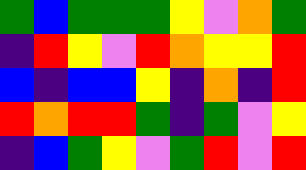[["green", "blue", "green", "green", "green", "yellow", "violet", "orange", "green"], ["indigo", "red", "yellow", "violet", "red", "orange", "yellow", "yellow", "red"], ["blue", "indigo", "blue", "blue", "yellow", "indigo", "orange", "indigo", "red"], ["red", "orange", "red", "red", "green", "indigo", "green", "violet", "yellow"], ["indigo", "blue", "green", "yellow", "violet", "green", "red", "violet", "red"]]